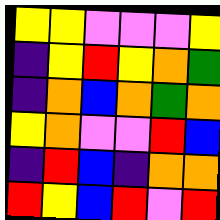[["yellow", "yellow", "violet", "violet", "violet", "yellow"], ["indigo", "yellow", "red", "yellow", "orange", "green"], ["indigo", "orange", "blue", "orange", "green", "orange"], ["yellow", "orange", "violet", "violet", "red", "blue"], ["indigo", "red", "blue", "indigo", "orange", "orange"], ["red", "yellow", "blue", "red", "violet", "red"]]